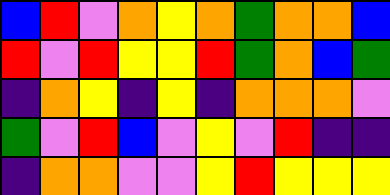[["blue", "red", "violet", "orange", "yellow", "orange", "green", "orange", "orange", "blue"], ["red", "violet", "red", "yellow", "yellow", "red", "green", "orange", "blue", "green"], ["indigo", "orange", "yellow", "indigo", "yellow", "indigo", "orange", "orange", "orange", "violet"], ["green", "violet", "red", "blue", "violet", "yellow", "violet", "red", "indigo", "indigo"], ["indigo", "orange", "orange", "violet", "violet", "yellow", "red", "yellow", "yellow", "yellow"]]